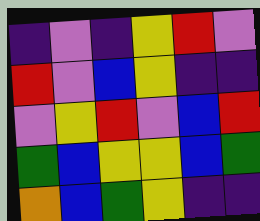[["indigo", "violet", "indigo", "yellow", "red", "violet"], ["red", "violet", "blue", "yellow", "indigo", "indigo"], ["violet", "yellow", "red", "violet", "blue", "red"], ["green", "blue", "yellow", "yellow", "blue", "green"], ["orange", "blue", "green", "yellow", "indigo", "indigo"]]